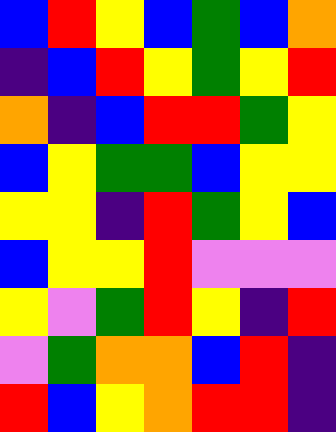[["blue", "red", "yellow", "blue", "green", "blue", "orange"], ["indigo", "blue", "red", "yellow", "green", "yellow", "red"], ["orange", "indigo", "blue", "red", "red", "green", "yellow"], ["blue", "yellow", "green", "green", "blue", "yellow", "yellow"], ["yellow", "yellow", "indigo", "red", "green", "yellow", "blue"], ["blue", "yellow", "yellow", "red", "violet", "violet", "violet"], ["yellow", "violet", "green", "red", "yellow", "indigo", "red"], ["violet", "green", "orange", "orange", "blue", "red", "indigo"], ["red", "blue", "yellow", "orange", "red", "red", "indigo"]]